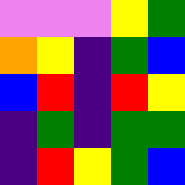[["violet", "violet", "violet", "yellow", "green"], ["orange", "yellow", "indigo", "green", "blue"], ["blue", "red", "indigo", "red", "yellow"], ["indigo", "green", "indigo", "green", "green"], ["indigo", "red", "yellow", "green", "blue"]]